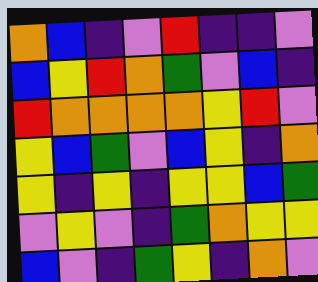[["orange", "blue", "indigo", "violet", "red", "indigo", "indigo", "violet"], ["blue", "yellow", "red", "orange", "green", "violet", "blue", "indigo"], ["red", "orange", "orange", "orange", "orange", "yellow", "red", "violet"], ["yellow", "blue", "green", "violet", "blue", "yellow", "indigo", "orange"], ["yellow", "indigo", "yellow", "indigo", "yellow", "yellow", "blue", "green"], ["violet", "yellow", "violet", "indigo", "green", "orange", "yellow", "yellow"], ["blue", "violet", "indigo", "green", "yellow", "indigo", "orange", "violet"]]